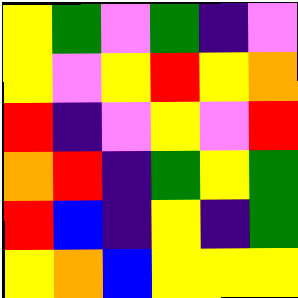[["yellow", "green", "violet", "green", "indigo", "violet"], ["yellow", "violet", "yellow", "red", "yellow", "orange"], ["red", "indigo", "violet", "yellow", "violet", "red"], ["orange", "red", "indigo", "green", "yellow", "green"], ["red", "blue", "indigo", "yellow", "indigo", "green"], ["yellow", "orange", "blue", "yellow", "yellow", "yellow"]]